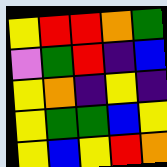[["yellow", "red", "red", "orange", "green"], ["violet", "green", "red", "indigo", "blue"], ["yellow", "orange", "indigo", "yellow", "indigo"], ["yellow", "green", "green", "blue", "yellow"], ["yellow", "blue", "yellow", "red", "orange"]]